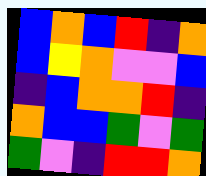[["blue", "orange", "blue", "red", "indigo", "orange"], ["blue", "yellow", "orange", "violet", "violet", "blue"], ["indigo", "blue", "orange", "orange", "red", "indigo"], ["orange", "blue", "blue", "green", "violet", "green"], ["green", "violet", "indigo", "red", "red", "orange"]]